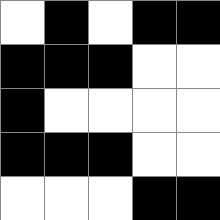[["white", "black", "white", "black", "black"], ["black", "black", "black", "white", "white"], ["black", "white", "white", "white", "white"], ["black", "black", "black", "white", "white"], ["white", "white", "white", "black", "black"]]